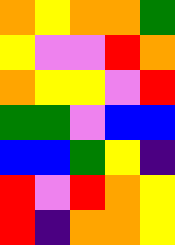[["orange", "yellow", "orange", "orange", "green"], ["yellow", "violet", "violet", "red", "orange"], ["orange", "yellow", "yellow", "violet", "red"], ["green", "green", "violet", "blue", "blue"], ["blue", "blue", "green", "yellow", "indigo"], ["red", "violet", "red", "orange", "yellow"], ["red", "indigo", "orange", "orange", "yellow"]]